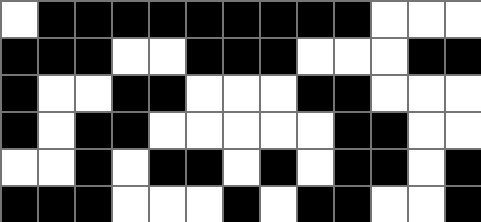[["white", "black", "black", "black", "black", "black", "black", "black", "black", "black", "white", "white", "white"], ["black", "black", "black", "white", "white", "black", "black", "black", "white", "white", "white", "black", "black"], ["black", "white", "white", "black", "black", "white", "white", "white", "black", "black", "white", "white", "white"], ["black", "white", "black", "black", "white", "white", "white", "white", "white", "black", "black", "white", "white"], ["white", "white", "black", "white", "black", "black", "white", "black", "white", "black", "black", "white", "black"], ["black", "black", "black", "white", "white", "white", "black", "white", "black", "black", "white", "white", "black"]]